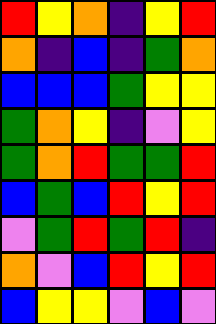[["red", "yellow", "orange", "indigo", "yellow", "red"], ["orange", "indigo", "blue", "indigo", "green", "orange"], ["blue", "blue", "blue", "green", "yellow", "yellow"], ["green", "orange", "yellow", "indigo", "violet", "yellow"], ["green", "orange", "red", "green", "green", "red"], ["blue", "green", "blue", "red", "yellow", "red"], ["violet", "green", "red", "green", "red", "indigo"], ["orange", "violet", "blue", "red", "yellow", "red"], ["blue", "yellow", "yellow", "violet", "blue", "violet"]]